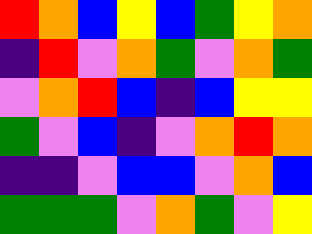[["red", "orange", "blue", "yellow", "blue", "green", "yellow", "orange"], ["indigo", "red", "violet", "orange", "green", "violet", "orange", "green"], ["violet", "orange", "red", "blue", "indigo", "blue", "yellow", "yellow"], ["green", "violet", "blue", "indigo", "violet", "orange", "red", "orange"], ["indigo", "indigo", "violet", "blue", "blue", "violet", "orange", "blue"], ["green", "green", "green", "violet", "orange", "green", "violet", "yellow"]]